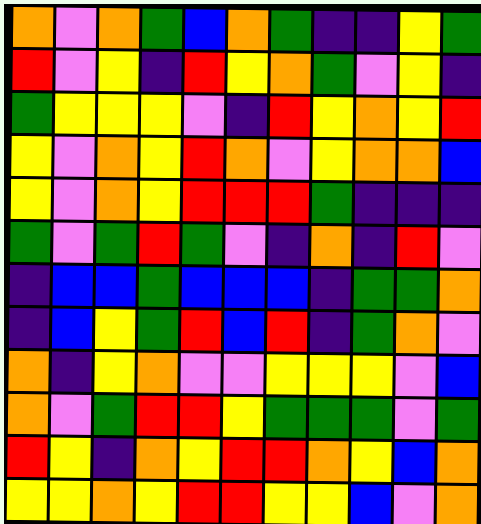[["orange", "violet", "orange", "green", "blue", "orange", "green", "indigo", "indigo", "yellow", "green"], ["red", "violet", "yellow", "indigo", "red", "yellow", "orange", "green", "violet", "yellow", "indigo"], ["green", "yellow", "yellow", "yellow", "violet", "indigo", "red", "yellow", "orange", "yellow", "red"], ["yellow", "violet", "orange", "yellow", "red", "orange", "violet", "yellow", "orange", "orange", "blue"], ["yellow", "violet", "orange", "yellow", "red", "red", "red", "green", "indigo", "indigo", "indigo"], ["green", "violet", "green", "red", "green", "violet", "indigo", "orange", "indigo", "red", "violet"], ["indigo", "blue", "blue", "green", "blue", "blue", "blue", "indigo", "green", "green", "orange"], ["indigo", "blue", "yellow", "green", "red", "blue", "red", "indigo", "green", "orange", "violet"], ["orange", "indigo", "yellow", "orange", "violet", "violet", "yellow", "yellow", "yellow", "violet", "blue"], ["orange", "violet", "green", "red", "red", "yellow", "green", "green", "green", "violet", "green"], ["red", "yellow", "indigo", "orange", "yellow", "red", "red", "orange", "yellow", "blue", "orange"], ["yellow", "yellow", "orange", "yellow", "red", "red", "yellow", "yellow", "blue", "violet", "orange"]]